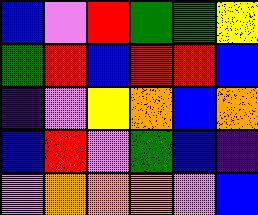[["blue", "violet", "red", "green", "green", "yellow"], ["green", "red", "blue", "red", "red", "blue"], ["indigo", "violet", "yellow", "orange", "blue", "orange"], ["blue", "red", "violet", "green", "blue", "indigo"], ["violet", "orange", "orange", "orange", "violet", "blue"]]